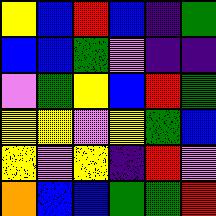[["yellow", "blue", "red", "blue", "indigo", "green"], ["blue", "blue", "green", "violet", "indigo", "indigo"], ["violet", "green", "yellow", "blue", "red", "green"], ["yellow", "yellow", "violet", "yellow", "green", "blue"], ["yellow", "violet", "yellow", "indigo", "red", "violet"], ["orange", "blue", "blue", "green", "green", "red"]]